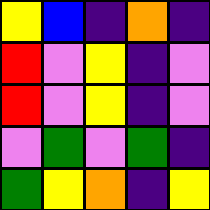[["yellow", "blue", "indigo", "orange", "indigo"], ["red", "violet", "yellow", "indigo", "violet"], ["red", "violet", "yellow", "indigo", "violet"], ["violet", "green", "violet", "green", "indigo"], ["green", "yellow", "orange", "indigo", "yellow"]]